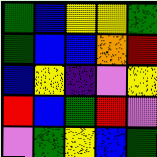[["green", "blue", "yellow", "yellow", "green"], ["green", "blue", "blue", "orange", "red"], ["blue", "yellow", "indigo", "violet", "yellow"], ["red", "blue", "green", "red", "violet"], ["violet", "green", "yellow", "blue", "green"]]